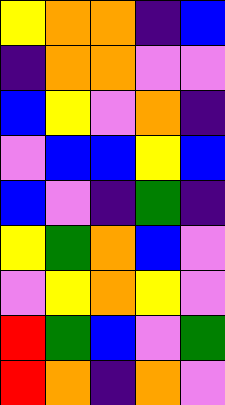[["yellow", "orange", "orange", "indigo", "blue"], ["indigo", "orange", "orange", "violet", "violet"], ["blue", "yellow", "violet", "orange", "indigo"], ["violet", "blue", "blue", "yellow", "blue"], ["blue", "violet", "indigo", "green", "indigo"], ["yellow", "green", "orange", "blue", "violet"], ["violet", "yellow", "orange", "yellow", "violet"], ["red", "green", "blue", "violet", "green"], ["red", "orange", "indigo", "orange", "violet"]]